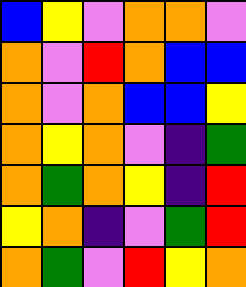[["blue", "yellow", "violet", "orange", "orange", "violet"], ["orange", "violet", "red", "orange", "blue", "blue"], ["orange", "violet", "orange", "blue", "blue", "yellow"], ["orange", "yellow", "orange", "violet", "indigo", "green"], ["orange", "green", "orange", "yellow", "indigo", "red"], ["yellow", "orange", "indigo", "violet", "green", "red"], ["orange", "green", "violet", "red", "yellow", "orange"]]